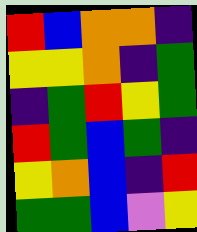[["red", "blue", "orange", "orange", "indigo"], ["yellow", "yellow", "orange", "indigo", "green"], ["indigo", "green", "red", "yellow", "green"], ["red", "green", "blue", "green", "indigo"], ["yellow", "orange", "blue", "indigo", "red"], ["green", "green", "blue", "violet", "yellow"]]